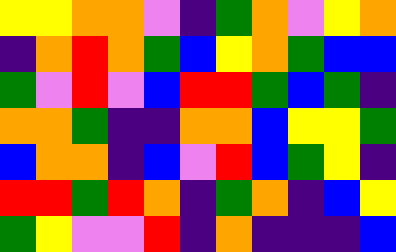[["yellow", "yellow", "orange", "orange", "violet", "indigo", "green", "orange", "violet", "yellow", "orange"], ["indigo", "orange", "red", "orange", "green", "blue", "yellow", "orange", "green", "blue", "blue"], ["green", "violet", "red", "violet", "blue", "red", "red", "green", "blue", "green", "indigo"], ["orange", "orange", "green", "indigo", "indigo", "orange", "orange", "blue", "yellow", "yellow", "green"], ["blue", "orange", "orange", "indigo", "blue", "violet", "red", "blue", "green", "yellow", "indigo"], ["red", "red", "green", "red", "orange", "indigo", "green", "orange", "indigo", "blue", "yellow"], ["green", "yellow", "violet", "violet", "red", "indigo", "orange", "indigo", "indigo", "indigo", "blue"]]